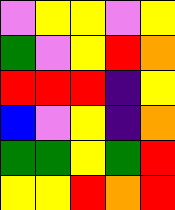[["violet", "yellow", "yellow", "violet", "yellow"], ["green", "violet", "yellow", "red", "orange"], ["red", "red", "red", "indigo", "yellow"], ["blue", "violet", "yellow", "indigo", "orange"], ["green", "green", "yellow", "green", "red"], ["yellow", "yellow", "red", "orange", "red"]]